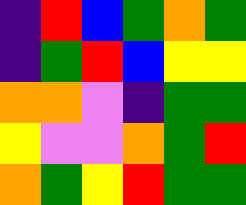[["indigo", "red", "blue", "green", "orange", "green"], ["indigo", "green", "red", "blue", "yellow", "yellow"], ["orange", "orange", "violet", "indigo", "green", "green"], ["yellow", "violet", "violet", "orange", "green", "red"], ["orange", "green", "yellow", "red", "green", "green"]]